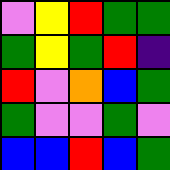[["violet", "yellow", "red", "green", "green"], ["green", "yellow", "green", "red", "indigo"], ["red", "violet", "orange", "blue", "green"], ["green", "violet", "violet", "green", "violet"], ["blue", "blue", "red", "blue", "green"]]